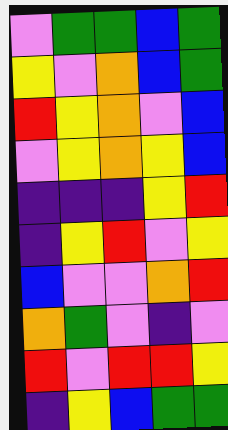[["violet", "green", "green", "blue", "green"], ["yellow", "violet", "orange", "blue", "green"], ["red", "yellow", "orange", "violet", "blue"], ["violet", "yellow", "orange", "yellow", "blue"], ["indigo", "indigo", "indigo", "yellow", "red"], ["indigo", "yellow", "red", "violet", "yellow"], ["blue", "violet", "violet", "orange", "red"], ["orange", "green", "violet", "indigo", "violet"], ["red", "violet", "red", "red", "yellow"], ["indigo", "yellow", "blue", "green", "green"]]